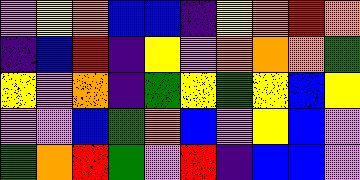[["violet", "yellow", "orange", "blue", "blue", "indigo", "yellow", "orange", "red", "orange"], ["indigo", "blue", "red", "indigo", "yellow", "violet", "orange", "orange", "orange", "green"], ["yellow", "violet", "orange", "indigo", "green", "yellow", "green", "yellow", "blue", "yellow"], ["violet", "violet", "blue", "green", "orange", "blue", "violet", "yellow", "blue", "violet"], ["green", "orange", "red", "green", "violet", "red", "indigo", "blue", "blue", "violet"]]